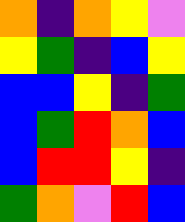[["orange", "indigo", "orange", "yellow", "violet"], ["yellow", "green", "indigo", "blue", "yellow"], ["blue", "blue", "yellow", "indigo", "green"], ["blue", "green", "red", "orange", "blue"], ["blue", "red", "red", "yellow", "indigo"], ["green", "orange", "violet", "red", "blue"]]